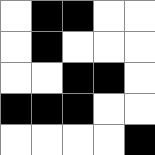[["white", "black", "black", "white", "white"], ["white", "black", "white", "white", "white"], ["white", "white", "black", "black", "white"], ["black", "black", "black", "white", "white"], ["white", "white", "white", "white", "black"]]